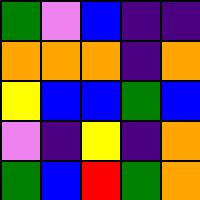[["green", "violet", "blue", "indigo", "indigo"], ["orange", "orange", "orange", "indigo", "orange"], ["yellow", "blue", "blue", "green", "blue"], ["violet", "indigo", "yellow", "indigo", "orange"], ["green", "blue", "red", "green", "orange"]]